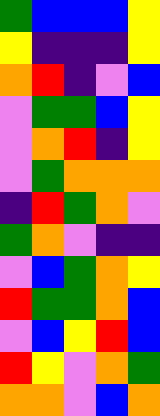[["green", "blue", "blue", "blue", "yellow"], ["yellow", "indigo", "indigo", "indigo", "yellow"], ["orange", "red", "indigo", "violet", "blue"], ["violet", "green", "green", "blue", "yellow"], ["violet", "orange", "red", "indigo", "yellow"], ["violet", "green", "orange", "orange", "orange"], ["indigo", "red", "green", "orange", "violet"], ["green", "orange", "violet", "indigo", "indigo"], ["violet", "blue", "green", "orange", "yellow"], ["red", "green", "green", "orange", "blue"], ["violet", "blue", "yellow", "red", "blue"], ["red", "yellow", "violet", "orange", "green"], ["orange", "orange", "violet", "blue", "orange"]]